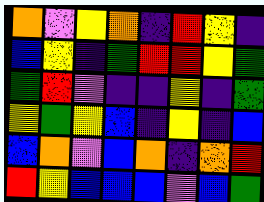[["orange", "violet", "yellow", "orange", "indigo", "red", "yellow", "indigo"], ["blue", "yellow", "indigo", "green", "red", "red", "yellow", "green"], ["green", "red", "violet", "indigo", "indigo", "yellow", "indigo", "green"], ["yellow", "green", "yellow", "blue", "indigo", "yellow", "indigo", "blue"], ["blue", "orange", "violet", "blue", "orange", "indigo", "orange", "red"], ["red", "yellow", "blue", "blue", "blue", "violet", "blue", "green"]]